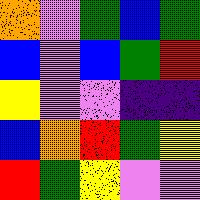[["orange", "violet", "green", "blue", "green"], ["blue", "violet", "blue", "green", "red"], ["yellow", "violet", "violet", "indigo", "indigo"], ["blue", "orange", "red", "green", "yellow"], ["red", "green", "yellow", "violet", "violet"]]